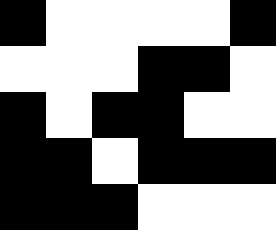[["black", "white", "white", "white", "white", "black"], ["white", "white", "white", "black", "black", "white"], ["black", "white", "black", "black", "white", "white"], ["black", "black", "white", "black", "black", "black"], ["black", "black", "black", "white", "white", "white"]]